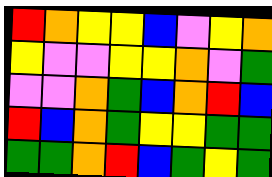[["red", "orange", "yellow", "yellow", "blue", "violet", "yellow", "orange"], ["yellow", "violet", "violet", "yellow", "yellow", "orange", "violet", "green"], ["violet", "violet", "orange", "green", "blue", "orange", "red", "blue"], ["red", "blue", "orange", "green", "yellow", "yellow", "green", "green"], ["green", "green", "orange", "red", "blue", "green", "yellow", "green"]]